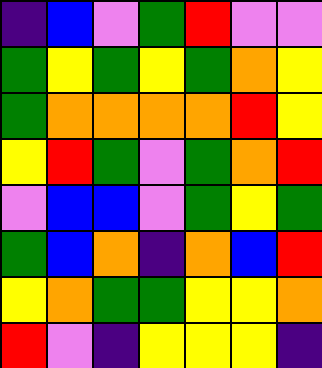[["indigo", "blue", "violet", "green", "red", "violet", "violet"], ["green", "yellow", "green", "yellow", "green", "orange", "yellow"], ["green", "orange", "orange", "orange", "orange", "red", "yellow"], ["yellow", "red", "green", "violet", "green", "orange", "red"], ["violet", "blue", "blue", "violet", "green", "yellow", "green"], ["green", "blue", "orange", "indigo", "orange", "blue", "red"], ["yellow", "orange", "green", "green", "yellow", "yellow", "orange"], ["red", "violet", "indigo", "yellow", "yellow", "yellow", "indigo"]]